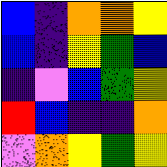[["blue", "indigo", "orange", "orange", "yellow"], ["blue", "indigo", "yellow", "green", "blue"], ["indigo", "violet", "blue", "green", "yellow"], ["red", "blue", "indigo", "indigo", "orange"], ["violet", "orange", "yellow", "green", "yellow"]]